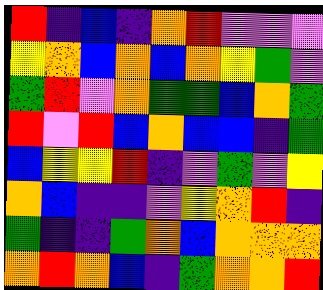[["red", "indigo", "blue", "indigo", "orange", "red", "violet", "violet", "violet"], ["yellow", "orange", "blue", "orange", "blue", "orange", "yellow", "green", "violet"], ["green", "red", "violet", "orange", "green", "green", "blue", "orange", "green"], ["red", "violet", "red", "blue", "orange", "blue", "blue", "indigo", "green"], ["blue", "yellow", "yellow", "red", "indigo", "violet", "green", "violet", "yellow"], ["orange", "blue", "indigo", "indigo", "violet", "yellow", "orange", "red", "indigo"], ["green", "indigo", "indigo", "green", "orange", "blue", "orange", "orange", "orange"], ["orange", "red", "orange", "blue", "indigo", "green", "orange", "orange", "red"]]